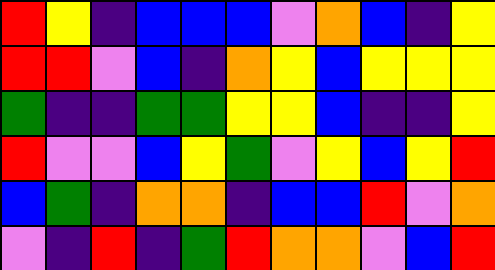[["red", "yellow", "indigo", "blue", "blue", "blue", "violet", "orange", "blue", "indigo", "yellow"], ["red", "red", "violet", "blue", "indigo", "orange", "yellow", "blue", "yellow", "yellow", "yellow"], ["green", "indigo", "indigo", "green", "green", "yellow", "yellow", "blue", "indigo", "indigo", "yellow"], ["red", "violet", "violet", "blue", "yellow", "green", "violet", "yellow", "blue", "yellow", "red"], ["blue", "green", "indigo", "orange", "orange", "indigo", "blue", "blue", "red", "violet", "orange"], ["violet", "indigo", "red", "indigo", "green", "red", "orange", "orange", "violet", "blue", "red"]]